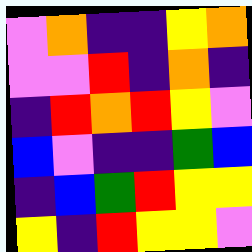[["violet", "orange", "indigo", "indigo", "yellow", "orange"], ["violet", "violet", "red", "indigo", "orange", "indigo"], ["indigo", "red", "orange", "red", "yellow", "violet"], ["blue", "violet", "indigo", "indigo", "green", "blue"], ["indigo", "blue", "green", "red", "yellow", "yellow"], ["yellow", "indigo", "red", "yellow", "yellow", "violet"]]